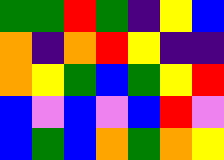[["green", "green", "red", "green", "indigo", "yellow", "blue"], ["orange", "indigo", "orange", "red", "yellow", "indigo", "indigo"], ["orange", "yellow", "green", "blue", "green", "yellow", "red"], ["blue", "violet", "blue", "violet", "blue", "red", "violet"], ["blue", "green", "blue", "orange", "green", "orange", "yellow"]]